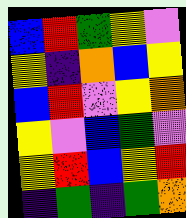[["blue", "red", "green", "yellow", "violet"], ["yellow", "indigo", "orange", "blue", "yellow"], ["blue", "red", "violet", "yellow", "orange"], ["yellow", "violet", "blue", "green", "violet"], ["yellow", "red", "blue", "yellow", "red"], ["indigo", "green", "indigo", "green", "orange"]]